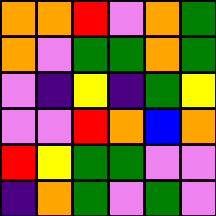[["orange", "orange", "red", "violet", "orange", "green"], ["orange", "violet", "green", "green", "orange", "green"], ["violet", "indigo", "yellow", "indigo", "green", "yellow"], ["violet", "violet", "red", "orange", "blue", "orange"], ["red", "yellow", "green", "green", "violet", "violet"], ["indigo", "orange", "green", "violet", "green", "violet"]]